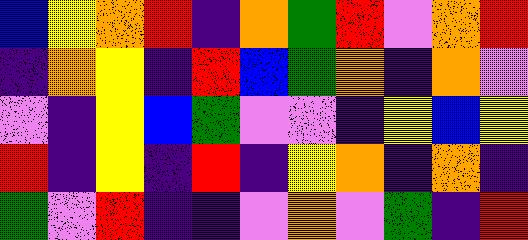[["blue", "yellow", "orange", "red", "indigo", "orange", "green", "red", "violet", "orange", "red"], ["indigo", "orange", "yellow", "indigo", "red", "blue", "green", "orange", "indigo", "orange", "violet"], ["violet", "indigo", "yellow", "blue", "green", "violet", "violet", "indigo", "yellow", "blue", "yellow"], ["red", "indigo", "yellow", "indigo", "red", "indigo", "yellow", "orange", "indigo", "orange", "indigo"], ["green", "violet", "red", "indigo", "indigo", "violet", "orange", "violet", "green", "indigo", "red"]]